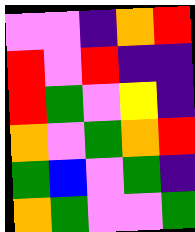[["violet", "violet", "indigo", "orange", "red"], ["red", "violet", "red", "indigo", "indigo"], ["red", "green", "violet", "yellow", "indigo"], ["orange", "violet", "green", "orange", "red"], ["green", "blue", "violet", "green", "indigo"], ["orange", "green", "violet", "violet", "green"]]